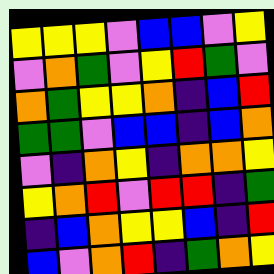[["yellow", "yellow", "yellow", "violet", "blue", "blue", "violet", "yellow"], ["violet", "orange", "green", "violet", "yellow", "red", "green", "violet"], ["orange", "green", "yellow", "yellow", "orange", "indigo", "blue", "red"], ["green", "green", "violet", "blue", "blue", "indigo", "blue", "orange"], ["violet", "indigo", "orange", "yellow", "indigo", "orange", "orange", "yellow"], ["yellow", "orange", "red", "violet", "red", "red", "indigo", "green"], ["indigo", "blue", "orange", "yellow", "yellow", "blue", "indigo", "red"], ["blue", "violet", "orange", "red", "indigo", "green", "orange", "yellow"]]